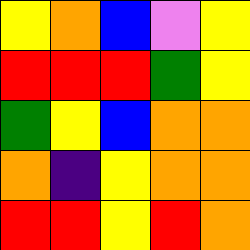[["yellow", "orange", "blue", "violet", "yellow"], ["red", "red", "red", "green", "yellow"], ["green", "yellow", "blue", "orange", "orange"], ["orange", "indigo", "yellow", "orange", "orange"], ["red", "red", "yellow", "red", "orange"]]